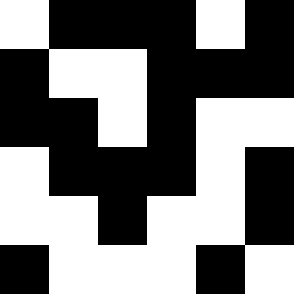[["white", "black", "black", "black", "white", "black"], ["black", "white", "white", "black", "black", "black"], ["black", "black", "white", "black", "white", "white"], ["white", "black", "black", "black", "white", "black"], ["white", "white", "black", "white", "white", "black"], ["black", "white", "white", "white", "black", "white"]]